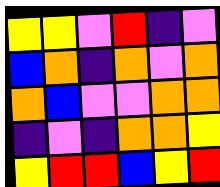[["yellow", "yellow", "violet", "red", "indigo", "violet"], ["blue", "orange", "indigo", "orange", "violet", "orange"], ["orange", "blue", "violet", "violet", "orange", "orange"], ["indigo", "violet", "indigo", "orange", "orange", "yellow"], ["yellow", "red", "red", "blue", "yellow", "red"]]